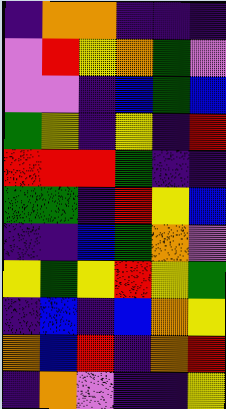[["indigo", "orange", "orange", "indigo", "indigo", "indigo"], ["violet", "red", "yellow", "orange", "green", "violet"], ["violet", "violet", "indigo", "blue", "green", "blue"], ["green", "yellow", "indigo", "yellow", "indigo", "red"], ["red", "red", "red", "green", "indigo", "indigo"], ["green", "green", "indigo", "red", "yellow", "blue"], ["indigo", "indigo", "blue", "green", "orange", "violet"], ["yellow", "green", "yellow", "red", "yellow", "green"], ["indigo", "blue", "indigo", "blue", "orange", "yellow"], ["orange", "blue", "red", "indigo", "orange", "red"], ["indigo", "orange", "violet", "indigo", "indigo", "yellow"]]